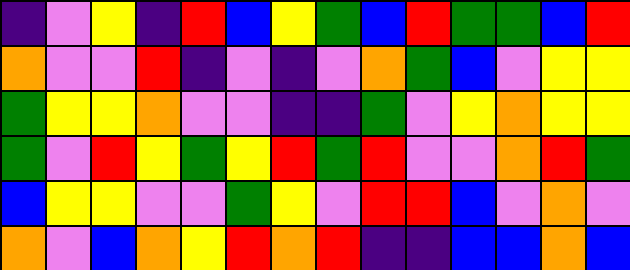[["indigo", "violet", "yellow", "indigo", "red", "blue", "yellow", "green", "blue", "red", "green", "green", "blue", "red"], ["orange", "violet", "violet", "red", "indigo", "violet", "indigo", "violet", "orange", "green", "blue", "violet", "yellow", "yellow"], ["green", "yellow", "yellow", "orange", "violet", "violet", "indigo", "indigo", "green", "violet", "yellow", "orange", "yellow", "yellow"], ["green", "violet", "red", "yellow", "green", "yellow", "red", "green", "red", "violet", "violet", "orange", "red", "green"], ["blue", "yellow", "yellow", "violet", "violet", "green", "yellow", "violet", "red", "red", "blue", "violet", "orange", "violet"], ["orange", "violet", "blue", "orange", "yellow", "red", "orange", "red", "indigo", "indigo", "blue", "blue", "orange", "blue"]]